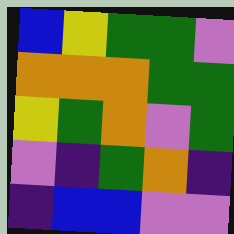[["blue", "yellow", "green", "green", "violet"], ["orange", "orange", "orange", "green", "green"], ["yellow", "green", "orange", "violet", "green"], ["violet", "indigo", "green", "orange", "indigo"], ["indigo", "blue", "blue", "violet", "violet"]]